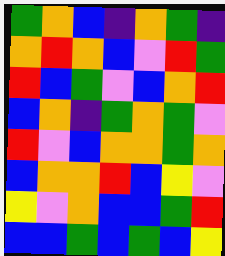[["green", "orange", "blue", "indigo", "orange", "green", "indigo"], ["orange", "red", "orange", "blue", "violet", "red", "green"], ["red", "blue", "green", "violet", "blue", "orange", "red"], ["blue", "orange", "indigo", "green", "orange", "green", "violet"], ["red", "violet", "blue", "orange", "orange", "green", "orange"], ["blue", "orange", "orange", "red", "blue", "yellow", "violet"], ["yellow", "violet", "orange", "blue", "blue", "green", "red"], ["blue", "blue", "green", "blue", "green", "blue", "yellow"]]